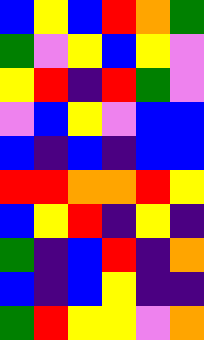[["blue", "yellow", "blue", "red", "orange", "green"], ["green", "violet", "yellow", "blue", "yellow", "violet"], ["yellow", "red", "indigo", "red", "green", "violet"], ["violet", "blue", "yellow", "violet", "blue", "blue"], ["blue", "indigo", "blue", "indigo", "blue", "blue"], ["red", "red", "orange", "orange", "red", "yellow"], ["blue", "yellow", "red", "indigo", "yellow", "indigo"], ["green", "indigo", "blue", "red", "indigo", "orange"], ["blue", "indigo", "blue", "yellow", "indigo", "indigo"], ["green", "red", "yellow", "yellow", "violet", "orange"]]